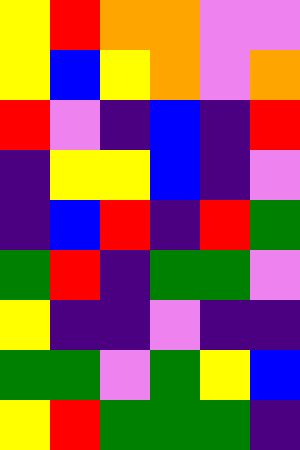[["yellow", "red", "orange", "orange", "violet", "violet"], ["yellow", "blue", "yellow", "orange", "violet", "orange"], ["red", "violet", "indigo", "blue", "indigo", "red"], ["indigo", "yellow", "yellow", "blue", "indigo", "violet"], ["indigo", "blue", "red", "indigo", "red", "green"], ["green", "red", "indigo", "green", "green", "violet"], ["yellow", "indigo", "indigo", "violet", "indigo", "indigo"], ["green", "green", "violet", "green", "yellow", "blue"], ["yellow", "red", "green", "green", "green", "indigo"]]